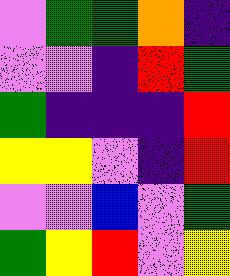[["violet", "green", "green", "orange", "indigo"], ["violet", "violet", "indigo", "red", "green"], ["green", "indigo", "indigo", "indigo", "red"], ["yellow", "yellow", "violet", "indigo", "red"], ["violet", "violet", "blue", "violet", "green"], ["green", "yellow", "red", "violet", "yellow"]]